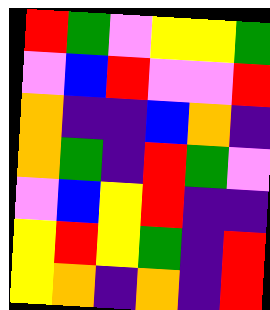[["red", "green", "violet", "yellow", "yellow", "green"], ["violet", "blue", "red", "violet", "violet", "red"], ["orange", "indigo", "indigo", "blue", "orange", "indigo"], ["orange", "green", "indigo", "red", "green", "violet"], ["violet", "blue", "yellow", "red", "indigo", "indigo"], ["yellow", "red", "yellow", "green", "indigo", "red"], ["yellow", "orange", "indigo", "orange", "indigo", "red"]]